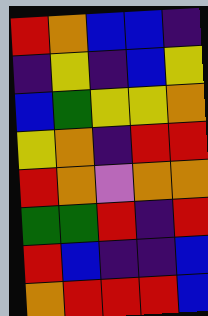[["red", "orange", "blue", "blue", "indigo"], ["indigo", "yellow", "indigo", "blue", "yellow"], ["blue", "green", "yellow", "yellow", "orange"], ["yellow", "orange", "indigo", "red", "red"], ["red", "orange", "violet", "orange", "orange"], ["green", "green", "red", "indigo", "red"], ["red", "blue", "indigo", "indigo", "blue"], ["orange", "red", "red", "red", "blue"]]